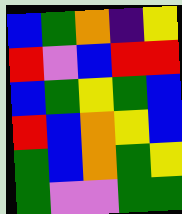[["blue", "green", "orange", "indigo", "yellow"], ["red", "violet", "blue", "red", "red"], ["blue", "green", "yellow", "green", "blue"], ["red", "blue", "orange", "yellow", "blue"], ["green", "blue", "orange", "green", "yellow"], ["green", "violet", "violet", "green", "green"]]